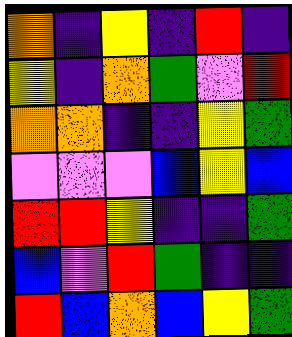[["orange", "indigo", "yellow", "indigo", "red", "indigo"], ["yellow", "indigo", "orange", "green", "violet", "red"], ["orange", "orange", "indigo", "indigo", "yellow", "green"], ["violet", "violet", "violet", "blue", "yellow", "blue"], ["red", "red", "yellow", "indigo", "indigo", "green"], ["blue", "violet", "red", "green", "indigo", "indigo"], ["red", "blue", "orange", "blue", "yellow", "green"]]